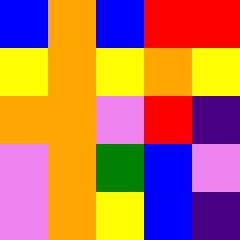[["blue", "orange", "blue", "red", "red"], ["yellow", "orange", "yellow", "orange", "yellow"], ["orange", "orange", "violet", "red", "indigo"], ["violet", "orange", "green", "blue", "violet"], ["violet", "orange", "yellow", "blue", "indigo"]]